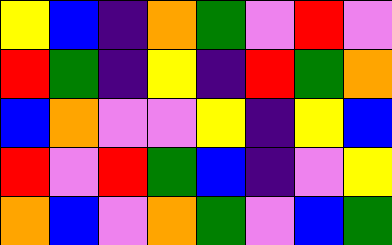[["yellow", "blue", "indigo", "orange", "green", "violet", "red", "violet"], ["red", "green", "indigo", "yellow", "indigo", "red", "green", "orange"], ["blue", "orange", "violet", "violet", "yellow", "indigo", "yellow", "blue"], ["red", "violet", "red", "green", "blue", "indigo", "violet", "yellow"], ["orange", "blue", "violet", "orange", "green", "violet", "blue", "green"]]